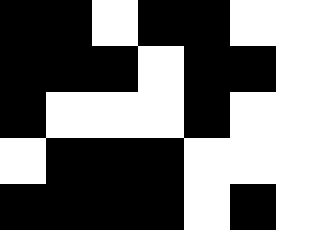[["black", "black", "white", "black", "black", "white", "white"], ["black", "black", "black", "white", "black", "black", "white"], ["black", "white", "white", "white", "black", "white", "white"], ["white", "black", "black", "black", "white", "white", "white"], ["black", "black", "black", "black", "white", "black", "white"]]